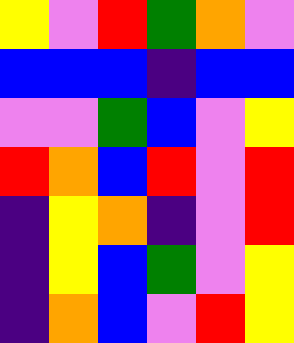[["yellow", "violet", "red", "green", "orange", "violet"], ["blue", "blue", "blue", "indigo", "blue", "blue"], ["violet", "violet", "green", "blue", "violet", "yellow"], ["red", "orange", "blue", "red", "violet", "red"], ["indigo", "yellow", "orange", "indigo", "violet", "red"], ["indigo", "yellow", "blue", "green", "violet", "yellow"], ["indigo", "orange", "blue", "violet", "red", "yellow"]]